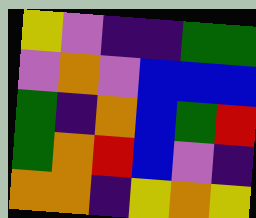[["yellow", "violet", "indigo", "indigo", "green", "green"], ["violet", "orange", "violet", "blue", "blue", "blue"], ["green", "indigo", "orange", "blue", "green", "red"], ["green", "orange", "red", "blue", "violet", "indigo"], ["orange", "orange", "indigo", "yellow", "orange", "yellow"]]